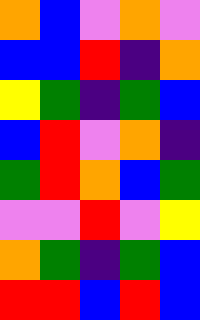[["orange", "blue", "violet", "orange", "violet"], ["blue", "blue", "red", "indigo", "orange"], ["yellow", "green", "indigo", "green", "blue"], ["blue", "red", "violet", "orange", "indigo"], ["green", "red", "orange", "blue", "green"], ["violet", "violet", "red", "violet", "yellow"], ["orange", "green", "indigo", "green", "blue"], ["red", "red", "blue", "red", "blue"]]